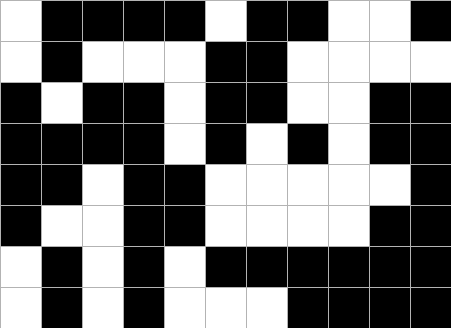[["white", "black", "black", "black", "black", "white", "black", "black", "white", "white", "black"], ["white", "black", "white", "white", "white", "black", "black", "white", "white", "white", "white"], ["black", "white", "black", "black", "white", "black", "black", "white", "white", "black", "black"], ["black", "black", "black", "black", "white", "black", "white", "black", "white", "black", "black"], ["black", "black", "white", "black", "black", "white", "white", "white", "white", "white", "black"], ["black", "white", "white", "black", "black", "white", "white", "white", "white", "black", "black"], ["white", "black", "white", "black", "white", "black", "black", "black", "black", "black", "black"], ["white", "black", "white", "black", "white", "white", "white", "black", "black", "black", "black"]]